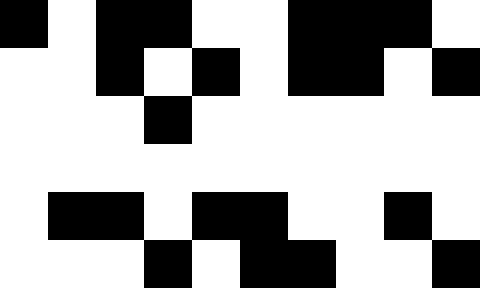[["black", "white", "black", "black", "white", "white", "black", "black", "black", "white"], ["white", "white", "black", "white", "black", "white", "black", "black", "white", "black"], ["white", "white", "white", "black", "white", "white", "white", "white", "white", "white"], ["white", "white", "white", "white", "white", "white", "white", "white", "white", "white"], ["white", "black", "black", "white", "black", "black", "white", "white", "black", "white"], ["white", "white", "white", "black", "white", "black", "black", "white", "white", "black"]]